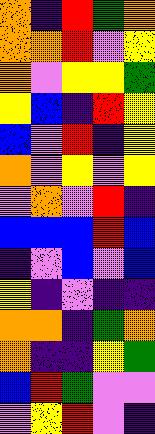[["orange", "indigo", "red", "green", "orange"], ["orange", "orange", "red", "violet", "yellow"], ["orange", "violet", "yellow", "yellow", "green"], ["yellow", "blue", "indigo", "red", "yellow"], ["blue", "violet", "red", "indigo", "yellow"], ["orange", "violet", "yellow", "violet", "yellow"], ["violet", "orange", "violet", "red", "indigo"], ["blue", "blue", "blue", "red", "blue"], ["indigo", "violet", "blue", "violet", "blue"], ["yellow", "indigo", "violet", "indigo", "indigo"], ["orange", "orange", "indigo", "green", "orange"], ["orange", "indigo", "indigo", "yellow", "green"], ["blue", "red", "green", "violet", "violet"], ["violet", "yellow", "red", "violet", "indigo"]]